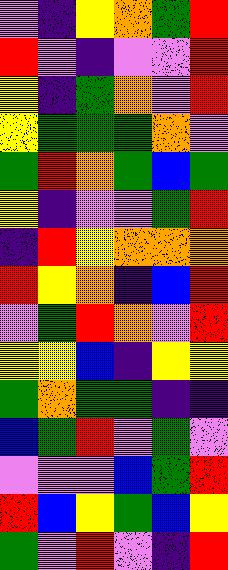[["violet", "indigo", "yellow", "orange", "green", "red"], ["red", "violet", "indigo", "violet", "violet", "red"], ["yellow", "indigo", "green", "orange", "violet", "red"], ["yellow", "green", "green", "green", "orange", "violet"], ["green", "red", "orange", "green", "blue", "green"], ["yellow", "indigo", "violet", "violet", "green", "red"], ["indigo", "red", "yellow", "orange", "orange", "orange"], ["red", "yellow", "orange", "indigo", "blue", "red"], ["violet", "green", "red", "orange", "violet", "red"], ["yellow", "yellow", "blue", "indigo", "yellow", "yellow"], ["green", "orange", "green", "green", "indigo", "indigo"], ["blue", "green", "red", "violet", "green", "violet"], ["violet", "violet", "violet", "blue", "green", "red"], ["red", "blue", "yellow", "green", "blue", "yellow"], ["green", "violet", "red", "violet", "indigo", "red"]]